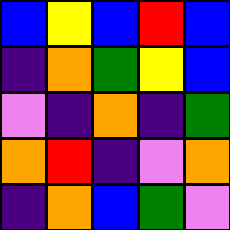[["blue", "yellow", "blue", "red", "blue"], ["indigo", "orange", "green", "yellow", "blue"], ["violet", "indigo", "orange", "indigo", "green"], ["orange", "red", "indigo", "violet", "orange"], ["indigo", "orange", "blue", "green", "violet"]]